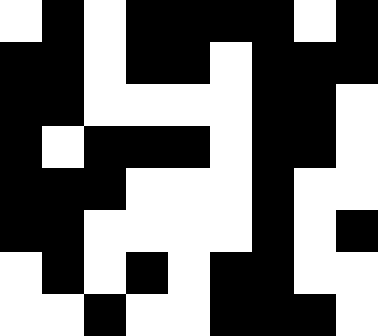[["white", "black", "white", "black", "black", "black", "black", "white", "black"], ["black", "black", "white", "black", "black", "white", "black", "black", "black"], ["black", "black", "white", "white", "white", "white", "black", "black", "white"], ["black", "white", "black", "black", "black", "white", "black", "black", "white"], ["black", "black", "black", "white", "white", "white", "black", "white", "white"], ["black", "black", "white", "white", "white", "white", "black", "white", "black"], ["white", "black", "white", "black", "white", "black", "black", "white", "white"], ["white", "white", "black", "white", "white", "black", "black", "black", "white"]]